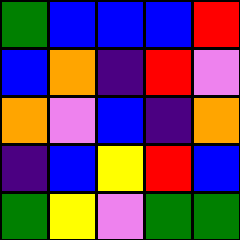[["green", "blue", "blue", "blue", "red"], ["blue", "orange", "indigo", "red", "violet"], ["orange", "violet", "blue", "indigo", "orange"], ["indigo", "blue", "yellow", "red", "blue"], ["green", "yellow", "violet", "green", "green"]]